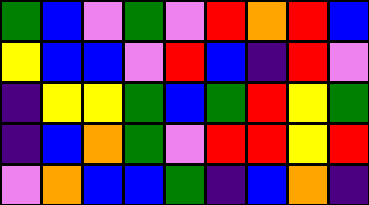[["green", "blue", "violet", "green", "violet", "red", "orange", "red", "blue"], ["yellow", "blue", "blue", "violet", "red", "blue", "indigo", "red", "violet"], ["indigo", "yellow", "yellow", "green", "blue", "green", "red", "yellow", "green"], ["indigo", "blue", "orange", "green", "violet", "red", "red", "yellow", "red"], ["violet", "orange", "blue", "blue", "green", "indigo", "blue", "orange", "indigo"]]